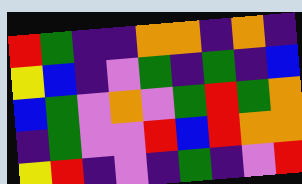[["red", "green", "indigo", "indigo", "orange", "orange", "indigo", "orange", "indigo"], ["yellow", "blue", "indigo", "violet", "green", "indigo", "green", "indigo", "blue"], ["blue", "green", "violet", "orange", "violet", "green", "red", "green", "orange"], ["indigo", "green", "violet", "violet", "red", "blue", "red", "orange", "orange"], ["yellow", "red", "indigo", "violet", "indigo", "green", "indigo", "violet", "red"]]